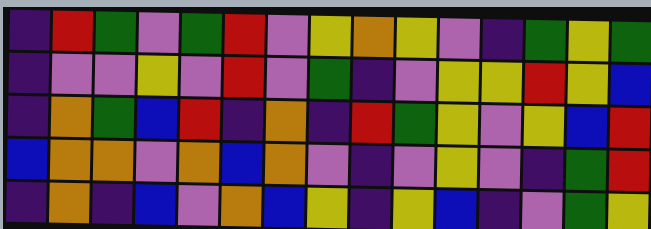[["indigo", "red", "green", "violet", "green", "red", "violet", "yellow", "orange", "yellow", "violet", "indigo", "green", "yellow", "green"], ["indigo", "violet", "violet", "yellow", "violet", "red", "violet", "green", "indigo", "violet", "yellow", "yellow", "red", "yellow", "blue"], ["indigo", "orange", "green", "blue", "red", "indigo", "orange", "indigo", "red", "green", "yellow", "violet", "yellow", "blue", "red"], ["blue", "orange", "orange", "violet", "orange", "blue", "orange", "violet", "indigo", "violet", "yellow", "violet", "indigo", "green", "red"], ["indigo", "orange", "indigo", "blue", "violet", "orange", "blue", "yellow", "indigo", "yellow", "blue", "indigo", "violet", "green", "yellow"]]